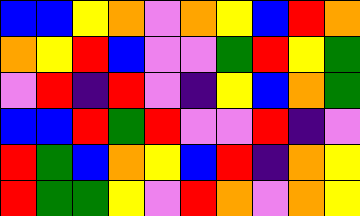[["blue", "blue", "yellow", "orange", "violet", "orange", "yellow", "blue", "red", "orange"], ["orange", "yellow", "red", "blue", "violet", "violet", "green", "red", "yellow", "green"], ["violet", "red", "indigo", "red", "violet", "indigo", "yellow", "blue", "orange", "green"], ["blue", "blue", "red", "green", "red", "violet", "violet", "red", "indigo", "violet"], ["red", "green", "blue", "orange", "yellow", "blue", "red", "indigo", "orange", "yellow"], ["red", "green", "green", "yellow", "violet", "red", "orange", "violet", "orange", "yellow"]]